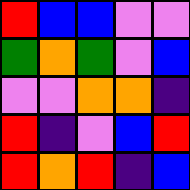[["red", "blue", "blue", "violet", "violet"], ["green", "orange", "green", "violet", "blue"], ["violet", "violet", "orange", "orange", "indigo"], ["red", "indigo", "violet", "blue", "red"], ["red", "orange", "red", "indigo", "blue"]]